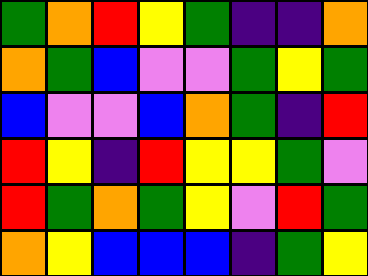[["green", "orange", "red", "yellow", "green", "indigo", "indigo", "orange"], ["orange", "green", "blue", "violet", "violet", "green", "yellow", "green"], ["blue", "violet", "violet", "blue", "orange", "green", "indigo", "red"], ["red", "yellow", "indigo", "red", "yellow", "yellow", "green", "violet"], ["red", "green", "orange", "green", "yellow", "violet", "red", "green"], ["orange", "yellow", "blue", "blue", "blue", "indigo", "green", "yellow"]]